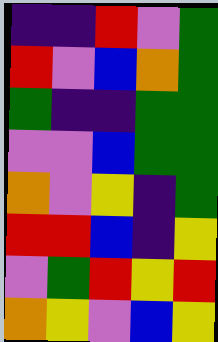[["indigo", "indigo", "red", "violet", "green"], ["red", "violet", "blue", "orange", "green"], ["green", "indigo", "indigo", "green", "green"], ["violet", "violet", "blue", "green", "green"], ["orange", "violet", "yellow", "indigo", "green"], ["red", "red", "blue", "indigo", "yellow"], ["violet", "green", "red", "yellow", "red"], ["orange", "yellow", "violet", "blue", "yellow"]]